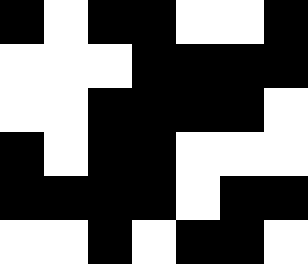[["black", "white", "black", "black", "white", "white", "black"], ["white", "white", "white", "black", "black", "black", "black"], ["white", "white", "black", "black", "black", "black", "white"], ["black", "white", "black", "black", "white", "white", "white"], ["black", "black", "black", "black", "white", "black", "black"], ["white", "white", "black", "white", "black", "black", "white"]]